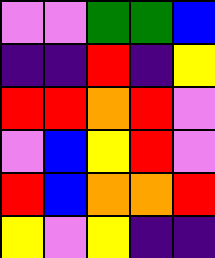[["violet", "violet", "green", "green", "blue"], ["indigo", "indigo", "red", "indigo", "yellow"], ["red", "red", "orange", "red", "violet"], ["violet", "blue", "yellow", "red", "violet"], ["red", "blue", "orange", "orange", "red"], ["yellow", "violet", "yellow", "indigo", "indigo"]]